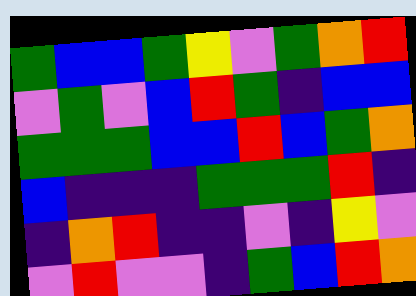[["green", "blue", "blue", "green", "yellow", "violet", "green", "orange", "red"], ["violet", "green", "violet", "blue", "red", "green", "indigo", "blue", "blue"], ["green", "green", "green", "blue", "blue", "red", "blue", "green", "orange"], ["blue", "indigo", "indigo", "indigo", "green", "green", "green", "red", "indigo"], ["indigo", "orange", "red", "indigo", "indigo", "violet", "indigo", "yellow", "violet"], ["violet", "red", "violet", "violet", "indigo", "green", "blue", "red", "orange"]]